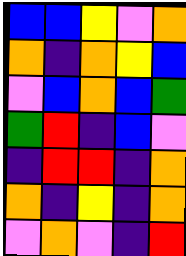[["blue", "blue", "yellow", "violet", "orange"], ["orange", "indigo", "orange", "yellow", "blue"], ["violet", "blue", "orange", "blue", "green"], ["green", "red", "indigo", "blue", "violet"], ["indigo", "red", "red", "indigo", "orange"], ["orange", "indigo", "yellow", "indigo", "orange"], ["violet", "orange", "violet", "indigo", "red"]]